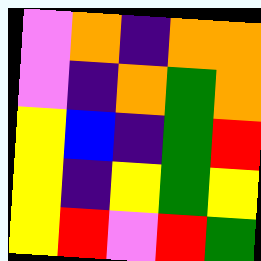[["violet", "orange", "indigo", "orange", "orange"], ["violet", "indigo", "orange", "green", "orange"], ["yellow", "blue", "indigo", "green", "red"], ["yellow", "indigo", "yellow", "green", "yellow"], ["yellow", "red", "violet", "red", "green"]]